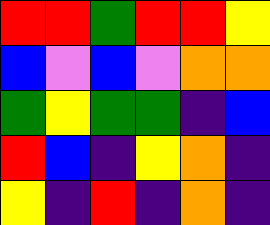[["red", "red", "green", "red", "red", "yellow"], ["blue", "violet", "blue", "violet", "orange", "orange"], ["green", "yellow", "green", "green", "indigo", "blue"], ["red", "blue", "indigo", "yellow", "orange", "indigo"], ["yellow", "indigo", "red", "indigo", "orange", "indigo"]]